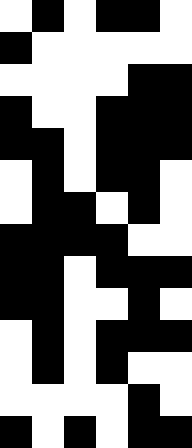[["white", "black", "white", "black", "black", "white"], ["black", "white", "white", "white", "white", "white"], ["white", "white", "white", "white", "black", "black"], ["black", "white", "white", "black", "black", "black"], ["black", "black", "white", "black", "black", "black"], ["white", "black", "white", "black", "black", "white"], ["white", "black", "black", "white", "black", "white"], ["black", "black", "black", "black", "white", "white"], ["black", "black", "white", "black", "black", "black"], ["black", "black", "white", "white", "black", "white"], ["white", "black", "white", "black", "black", "black"], ["white", "black", "white", "black", "white", "white"], ["white", "white", "white", "white", "black", "white"], ["black", "white", "black", "white", "black", "black"]]